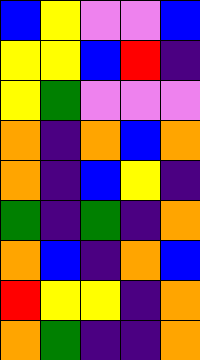[["blue", "yellow", "violet", "violet", "blue"], ["yellow", "yellow", "blue", "red", "indigo"], ["yellow", "green", "violet", "violet", "violet"], ["orange", "indigo", "orange", "blue", "orange"], ["orange", "indigo", "blue", "yellow", "indigo"], ["green", "indigo", "green", "indigo", "orange"], ["orange", "blue", "indigo", "orange", "blue"], ["red", "yellow", "yellow", "indigo", "orange"], ["orange", "green", "indigo", "indigo", "orange"]]